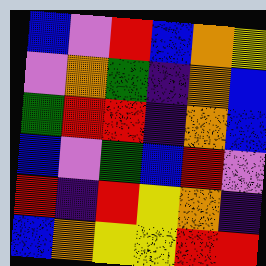[["blue", "violet", "red", "blue", "orange", "yellow"], ["violet", "orange", "green", "indigo", "orange", "blue"], ["green", "red", "red", "indigo", "orange", "blue"], ["blue", "violet", "green", "blue", "red", "violet"], ["red", "indigo", "red", "yellow", "orange", "indigo"], ["blue", "orange", "yellow", "yellow", "red", "red"]]